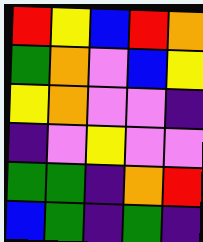[["red", "yellow", "blue", "red", "orange"], ["green", "orange", "violet", "blue", "yellow"], ["yellow", "orange", "violet", "violet", "indigo"], ["indigo", "violet", "yellow", "violet", "violet"], ["green", "green", "indigo", "orange", "red"], ["blue", "green", "indigo", "green", "indigo"]]